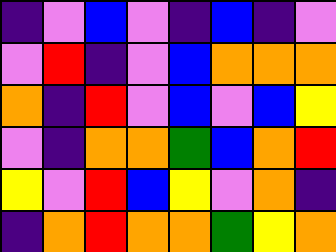[["indigo", "violet", "blue", "violet", "indigo", "blue", "indigo", "violet"], ["violet", "red", "indigo", "violet", "blue", "orange", "orange", "orange"], ["orange", "indigo", "red", "violet", "blue", "violet", "blue", "yellow"], ["violet", "indigo", "orange", "orange", "green", "blue", "orange", "red"], ["yellow", "violet", "red", "blue", "yellow", "violet", "orange", "indigo"], ["indigo", "orange", "red", "orange", "orange", "green", "yellow", "orange"]]